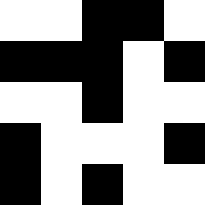[["white", "white", "black", "black", "white"], ["black", "black", "black", "white", "black"], ["white", "white", "black", "white", "white"], ["black", "white", "white", "white", "black"], ["black", "white", "black", "white", "white"]]